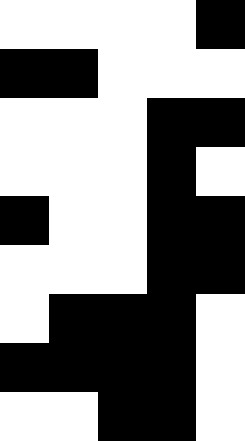[["white", "white", "white", "white", "black"], ["black", "black", "white", "white", "white"], ["white", "white", "white", "black", "black"], ["white", "white", "white", "black", "white"], ["black", "white", "white", "black", "black"], ["white", "white", "white", "black", "black"], ["white", "black", "black", "black", "white"], ["black", "black", "black", "black", "white"], ["white", "white", "black", "black", "white"]]